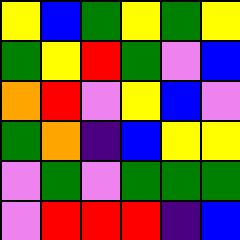[["yellow", "blue", "green", "yellow", "green", "yellow"], ["green", "yellow", "red", "green", "violet", "blue"], ["orange", "red", "violet", "yellow", "blue", "violet"], ["green", "orange", "indigo", "blue", "yellow", "yellow"], ["violet", "green", "violet", "green", "green", "green"], ["violet", "red", "red", "red", "indigo", "blue"]]